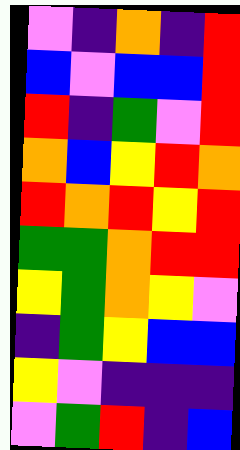[["violet", "indigo", "orange", "indigo", "red"], ["blue", "violet", "blue", "blue", "red"], ["red", "indigo", "green", "violet", "red"], ["orange", "blue", "yellow", "red", "orange"], ["red", "orange", "red", "yellow", "red"], ["green", "green", "orange", "red", "red"], ["yellow", "green", "orange", "yellow", "violet"], ["indigo", "green", "yellow", "blue", "blue"], ["yellow", "violet", "indigo", "indigo", "indigo"], ["violet", "green", "red", "indigo", "blue"]]